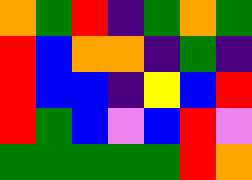[["orange", "green", "red", "indigo", "green", "orange", "green"], ["red", "blue", "orange", "orange", "indigo", "green", "indigo"], ["red", "blue", "blue", "indigo", "yellow", "blue", "red"], ["red", "green", "blue", "violet", "blue", "red", "violet"], ["green", "green", "green", "green", "green", "red", "orange"]]